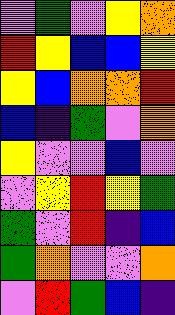[["violet", "green", "violet", "yellow", "orange"], ["red", "yellow", "blue", "blue", "yellow"], ["yellow", "blue", "orange", "orange", "red"], ["blue", "indigo", "green", "violet", "orange"], ["yellow", "violet", "violet", "blue", "violet"], ["violet", "yellow", "red", "yellow", "green"], ["green", "violet", "red", "indigo", "blue"], ["green", "orange", "violet", "violet", "orange"], ["violet", "red", "green", "blue", "indigo"]]